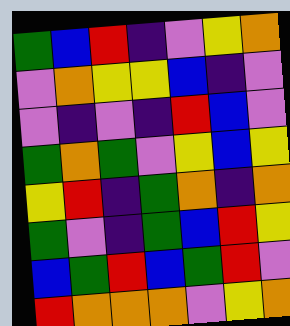[["green", "blue", "red", "indigo", "violet", "yellow", "orange"], ["violet", "orange", "yellow", "yellow", "blue", "indigo", "violet"], ["violet", "indigo", "violet", "indigo", "red", "blue", "violet"], ["green", "orange", "green", "violet", "yellow", "blue", "yellow"], ["yellow", "red", "indigo", "green", "orange", "indigo", "orange"], ["green", "violet", "indigo", "green", "blue", "red", "yellow"], ["blue", "green", "red", "blue", "green", "red", "violet"], ["red", "orange", "orange", "orange", "violet", "yellow", "orange"]]